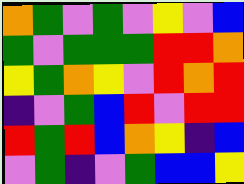[["orange", "green", "violet", "green", "violet", "yellow", "violet", "blue"], ["green", "violet", "green", "green", "green", "red", "red", "orange"], ["yellow", "green", "orange", "yellow", "violet", "red", "orange", "red"], ["indigo", "violet", "green", "blue", "red", "violet", "red", "red"], ["red", "green", "red", "blue", "orange", "yellow", "indigo", "blue"], ["violet", "green", "indigo", "violet", "green", "blue", "blue", "yellow"]]